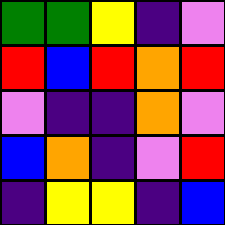[["green", "green", "yellow", "indigo", "violet"], ["red", "blue", "red", "orange", "red"], ["violet", "indigo", "indigo", "orange", "violet"], ["blue", "orange", "indigo", "violet", "red"], ["indigo", "yellow", "yellow", "indigo", "blue"]]